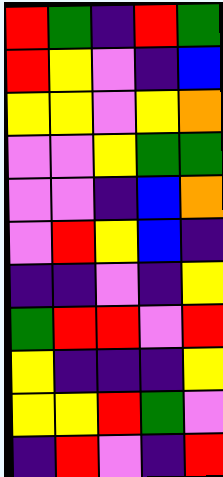[["red", "green", "indigo", "red", "green"], ["red", "yellow", "violet", "indigo", "blue"], ["yellow", "yellow", "violet", "yellow", "orange"], ["violet", "violet", "yellow", "green", "green"], ["violet", "violet", "indigo", "blue", "orange"], ["violet", "red", "yellow", "blue", "indigo"], ["indigo", "indigo", "violet", "indigo", "yellow"], ["green", "red", "red", "violet", "red"], ["yellow", "indigo", "indigo", "indigo", "yellow"], ["yellow", "yellow", "red", "green", "violet"], ["indigo", "red", "violet", "indigo", "red"]]